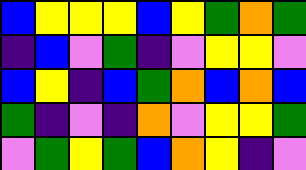[["blue", "yellow", "yellow", "yellow", "blue", "yellow", "green", "orange", "green"], ["indigo", "blue", "violet", "green", "indigo", "violet", "yellow", "yellow", "violet"], ["blue", "yellow", "indigo", "blue", "green", "orange", "blue", "orange", "blue"], ["green", "indigo", "violet", "indigo", "orange", "violet", "yellow", "yellow", "green"], ["violet", "green", "yellow", "green", "blue", "orange", "yellow", "indigo", "violet"]]